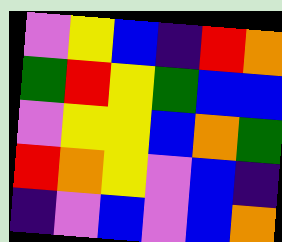[["violet", "yellow", "blue", "indigo", "red", "orange"], ["green", "red", "yellow", "green", "blue", "blue"], ["violet", "yellow", "yellow", "blue", "orange", "green"], ["red", "orange", "yellow", "violet", "blue", "indigo"], ["indigo", "violet", "blue", "violet", "blue", "orange"]]